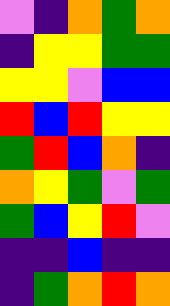[["violet", "indigo", "orange", "green", "orange"], ["indigo", "yellow", "yellow", "green", "green"], ["yellow", "yellow", "violet", "blue", "blue"], ["red", "blue", "red", "yellow", "yellow"], ["green", "red", "blue", "orange", "indigo"], ["orange", "yellow", "green", "violet", "green"], ["green", "blue", "yellow", "red", "violet"], ["indigo", "indigo", "blue", "indigo", "indigo"], ["indigo", "green", "orange", "red", "orange"]]